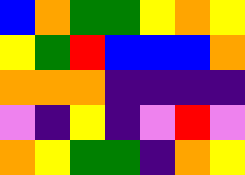[["blue", "orange", "green", "green", "yellow", "orange", "yellow"], ["yellow", "green", "red", "blue", "blue", "blue", "orange"], ["orange", "orange", "orange", "indigo", "indigo", "indigo", "indigo"], ["violet", "indigo", "yellow", "indigo", "violet", "red", "violet"], ["orange", "yellow", "green", "green", "indigo", "orange", "yellow"]]